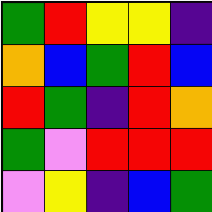[["green", "red", "yellow", "yellow", "indigo"], ["orange", "blue", "green", "red", "blue"], ["red", "green", "indigo", "red", "orange"], ["green", "violet", "red", "red", "red"], ["violet", "yellow", "indigo", "blue", "green"]]